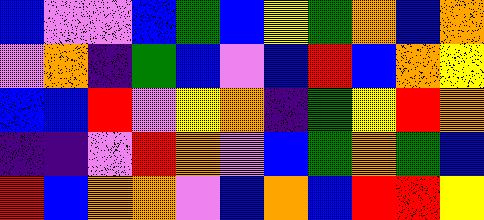[["blue", "violet", "violet", "blue", "green", "blue", "yellow", "green", "orange", "blue", "orange"], ["violet", "orange", "indigo", "green", "blue", "violet", "blue", "red", "blue", "orange", "yellow"], ["blue", "blue", "red", "violet", "yellow", "orange", "indigo", "green", "yellow", "red", "orange"], ["indigo", "indigo", "violet", "red", "orange", "violet", "blue", "green", "orange", "green", "blue"], ["red", "blue", "orange", "orange", "violet", "blue", "orange", "blue", "red", "red", "yellow"]]